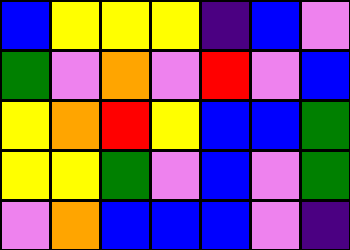[["blue", "yellow", "yellow", "yellow", "indigo", "blue", "violet"], ["green", "violet", "orange", "violet", "red", "violet", "blue"], ["yellow", "orange", "red", "yellow", "blue", "blue", "green"], ["yellow", "yellow", "green", "violet", "blue", "violet", "green"], ["violet", "orange", "blue", "blue", "blue", "violet", "indigo"]]